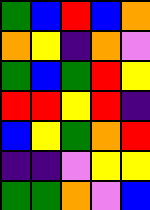[["green", "blue", "red", "blue", "orange"], ["orange", "yellow", "indigo", "orange", "violet"], ["green", "blue", "green", "red", "yellow"], ["red", "red", "yellow", "red", "indigo"], ["blue", "yellow", "green", "orange", "red"], ["indigo", "indigo", "violet", "yellow", "yellow"], ["green", "green", "orange", "violet", "blue"]]